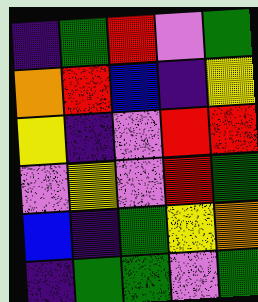[["indigo", "green", "red", "violet", "green"], ["orange", "red", "blue", "indigo", "yellow"], ["yellow", "indigo", "violet", "red", "red"], ["violet", "yellow", "violet", "red", "green"], ["blue", "indigo", "green", "yellow", "orange"], ["indigo", "green", "green", "violet", "green"]]